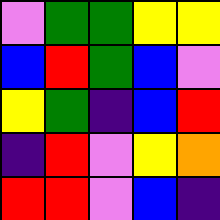[["violet", "green", "green", "yellow", "yellow"], ["blue", "red", "green", "blue", "violet"], ["yellow", "green", "indigo", "blue", "red"], ["indigo", "red", "violet", "yellow", "orange"], ["red", "red", "violet", "blue", "indigo"]]